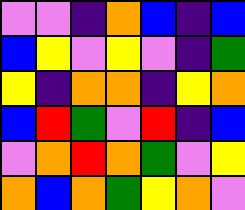[["violet", "violet", "indigo", "orange", "blue", "indigo", "blue"], ["blue", "yellow", "violet", "yellow", "violet", "indigo", "green"], ["yellow", "indigo", "orange", "orange", "indigo", "yellow", "orange"], ["blue", "red", "green", "violet", "red", "indigo", "blue"], ["violet", "orange", "red", "orange", "green", "violet", "yellow"], ["orange", "blue", "orange", "green", "yellow", "orange", "violet"]]